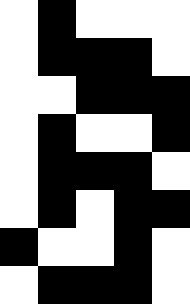[["white", "black", "white", "white", "white"], ["white", "black", "black", "black", "white"], ["white", "white", "black", "black", "black"], ["white", "black", "white", "white", "black"], ["white", "black", "black", "black", "white"], ["white", "black", "white", "black", "black"], ["black", "white", "white", "black", "white"], ["white", "black", "black", "black", "white"]]